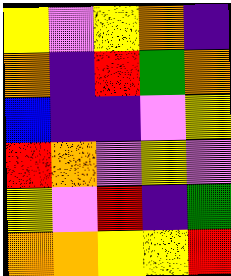[["yellow", "violet", "yellow", "orange", "indigo"], ["orange", "indigo", "red", "green", "orange"], ["blue", "indigo", "indigo", "violet", "yellow"], ["red", "orange", "violet", "yellow", "violet"], ["yellow", "violet", "red", "indigo", "green"], ["orange", "orange", "yellow", "yellow", "red"]]